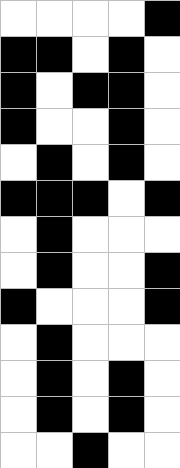[["white", "white", "white", "white", "black"], ["black", "black", "white", "black", "white"], ["black", "white", "black", "black", "white"], ["black", "white", "white", "black", "white"], ["white", "black", "white", "black", "white"], ["black", "black", "black", "white", "black"], ["white", "black", "white", "white", "white"], ["white", "black", "white", "white", "black"], ["black", "white", "white", "white", "black"], ["white", "black", "white", "white", "white"], ["white", "black", "white", "black", "white"], ["white", "black", "white", "black", "white"], ["white", "white", "black", "white", "white"]]